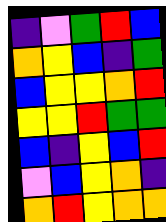[["indigo", "violet", "green", "red", "blue"], ["orange", "yellow", "blue", "indigo", "green"], ["blue", "yellow", "yellow", "orange", "red"], ["yellow", "yellow", "red", "green", "green"], ["blue", "indigo", "yellow", "blue", "red"], ["violet", "blue", "yellow", "orange", "indigo"], ["orange", "red", "yellow", "orange", "orange"]]